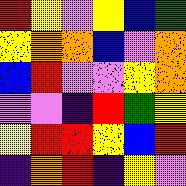[["red", "yellow", "violet", "yellow", "blue", "green"], ["yellow", "orange", "orange", "blue", "violet", "orange"], ["blue", "red", "violet", "violet", "yellow", "orange"], ["violet", "violet", "indigo", "red", "green", "yellow"], ["yellow", "red", "red", "yellow", "blue", "red"], ["indigo", "orange", "red", "indigo", "yellow", "violet"]]